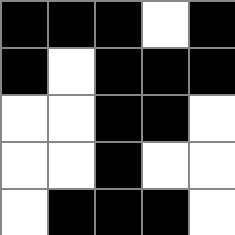[["black", "black", "black", "white", "black"], ["black", "white", "black", "black", "black"], ["white", "white", "black", "black", "white"], ["white", "white", "black", "white", "white"], ["white", "black", "black", "black", "white"]]